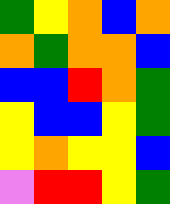[["green", "yellow", "orange", "blue", "orange"], ["orange", "green", "orange", "orange", "blue"], ["blue", "blue", "red", "orange", "green"], ["yellow", "blue", "blue", "yellow", "green"], ["yellow", "orange", "yellow", "yellow", "blue"], ["violet", "red", "red", "yellow", "green"]]